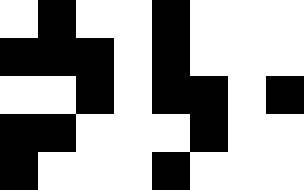[["white", "black", "white", "white", "black", "white", "white", "white"], ["black", "black", "black", "white", "black", "white", "white", "white"], ["white", "white", "black", "white", "black", "black", "white", "black"], ["black", "black", "white", "white", "white", "black", "white", "white"], ["black", "white", "white", "white", "black", "white", "white", "white"]]